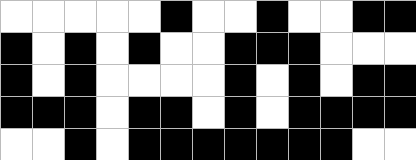[["white", "white", "white", "white", "white", "black", "white", "white", "black", "white", "white", "black", "black"], ["black", "white", "black", "white", "black", "white", "white", "black", "black", "black", "white", "white", "white"], ["black", "white", "black", "white", "white", "white", "white", "black", "white", "black", "white", "black", "black"], ["black", "black", "black", "white", "black", "black", "white", "black", "white", "black", "black", "black", "black"], ["white", "white", "black", "white", "black", "black", "black", "black", "black", "black", "black", "white", "white"]]